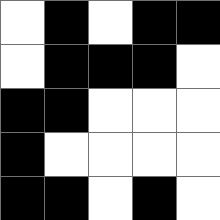[["white", "black", "white", "black", "black"], ["white", "black", "black", "black", "white"], ["black", "black", "white", "white", "white"], ["black", "white", "white", "white", "white"], ["black", "black", "white", "black", "white"]]